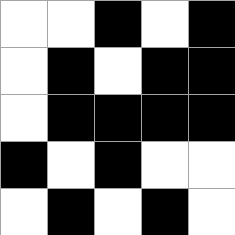[["white", "white", "black", "white", "black"], ["white", "black", "white", "black", "black"], ["white", "black", "black", "black", "black"], ["black", "white", "black", "white", "white"], ["white", "black", "white", "black", "white"]]